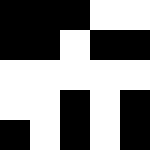[["black", "black", "black", "white", "white"], ["black", "black", "white", "black", "black"], ["white", "white", "white", "white", "white"], ["white", "white", "black", "white", "black"], ["black", "white", "black", "white", "black"]]